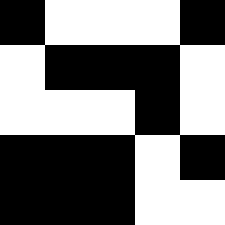[["black", "white", "white", "white", "black"], ["white", "black", "black", "black", "white"], ["white", "white", "white", "black", "white"], ["black", "black", "black", "white", "black"], ["black", "black", "black", "white", "white"]]